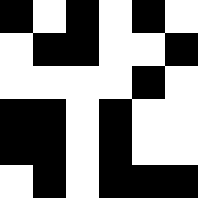[["black", "white", "black", "white", "black", "white"], ["white", "black", "black", "white", "white", "black"], ["white", "white", "white", "white", "black", "white"], ["black", "black", "white", "black", "white", "white"], ["black", "black", "white", "black", "white", "white"], ["white", "black", "white", "black", "black", "black"]]